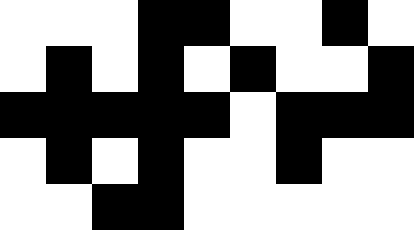[["white", "white", "white", "black", "black", "white", "white", "black", "white"], ["white", "black", "white", "black", "white", "black", "white", "white", "black"], ["black", "black", "black", "black", "black", "white", "black", "black", "black"], ["white", "black", "white", "black", "white", "white", "black", "white", "white"], ["white", "white", "black", "black", "white", "white", "white", "white", "white"]]